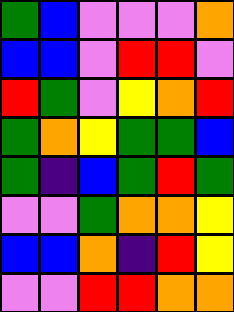[["green", "blue", "violet", "violet", "violet", "orange"], ["blue", "blue", "violet", "red", "red", "violet"], ["red", "green", "violet", "yellow", "orange", "red"], ["green", "orange", "yellow", "green", "green", "blue"], ["green", "indigo", "blue", "green", "red", "green"], ["violet", "violet", "green", "orange", "orange", "yellow"], ["blue", "blue", "orange", "indigo", "red", "yellow"], ["violet", "violet", "red", "red", "orange", "orange"]]